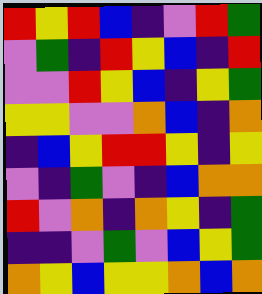[["red", "yellow", "red", "blue", "indigo", "violet", "red", "green"], ["violet", "green", "indigo", "red", "yellow", "blue", "indigo", "red"], ["violet", "violet", "red", "yellow", "blue", "indigo", "yellow", "green"], ["yellow", "yellow", "violet", "violet", "orange", "blue", "indigo", "orange"], ["indigo", "blue", "yellow", "red", "red", "yellow", "indigo", "yellow"], ["violet", "indigo", "green", "violet", "indigo", "blue", "orange", "orange"], ["red", "violet", "orange", "indigo", "orange", "yellow", "indigo", "green"], ["indigo", "indigo", "violet", "green", "violet", "blue", "yellow", "green"], ["orange", "yellow", "blue", "yellow", "yellow", "orange", "blue", "orange"]]